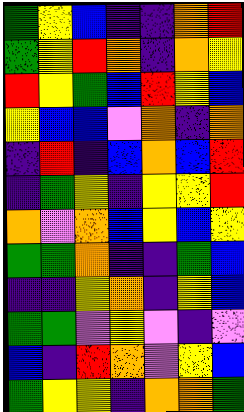[["green", "yellow", "blue", "indigo", "indigo", "orange", "red"], ["green", "yellow", "red", "orange", "indigo", "orange", "yellow"], ["red", "yellow", "green", "blue", "red", "yellow", "blue"], ["yellow", "blue", "blue", "violet", "orange", "indigo", "orange"], ["indigo", "red", "indigo", "blue", "orange", "blue", "red"], ["indigo", "green", "yellow", "indigo", "yellow", "yellow", "red"], ["orange", "violet", "orange", "blue", "yellow", "blue", "yellow"], ["green", "green", "orange", "indigo", "indigo", "green", "blue"], ["indigo", "indigo", "yellow", "orange", "indigo", "yellow", "blue"], ["green", "green", "violet", "yellow", "violet", "indigo", "violet"], ["blue", "indigo", "red", "orange", "violet", "yellow", "blue"], ["green", "yellow", "yellow", "indigo", "orange", "orange", "green"]]